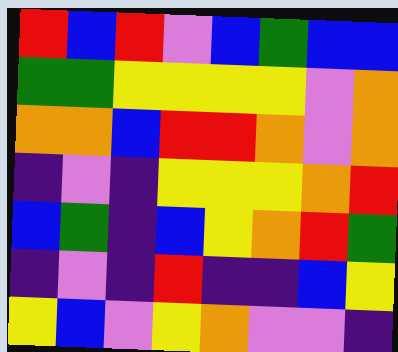[["red", "blue", "red", "violet", "blue", "green", "blue", "blue"], ["green", "green", "yellow", "yellow", "yellow", "yellow", "violet", "orange"], ["orange", "orange", "blue", "red", "red", "orange", "violet", "orange"], ["indigo", "violet", "indigo", "yellow", "yellow", "yellow", "orange", "red"], ["blue", "green", "indigo", "blue", "yellow", "orange", "red", "green"], ["indigo", "violet", "indigo", "red", "indigo", "indigo", "blue", "yellow"], ["yellow", "blue", "violet", "yellow", "orange", "violet", "violet", "indigo"]]